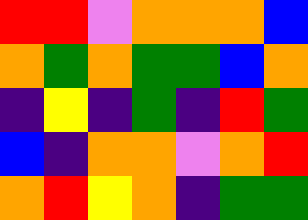[["red", "red", "violet", "orange", "orange", "orange", "blue"], ["orange", "green", "orange", "green", "green", "blue", "orange"], ["indigo", "yellow", "indigo", "green", "indigo", "red", "green"], ["blue", "indigo", "orange", "orange", "violet", "orange", "red"], ["orange", "red", "yellow", "orange", "indigo", "green", "green"]]